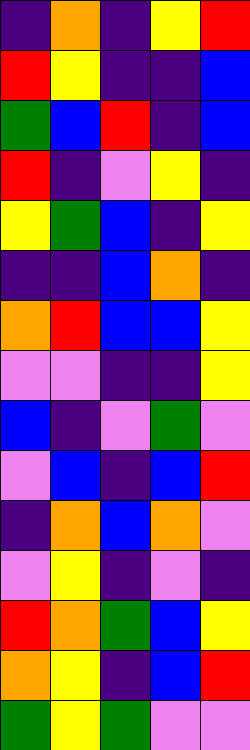[["indigo", "orange", "indigo", "yellow", "red"], ["red", "yellow", "indigo", "indigo", "blue"], ["green", "blue", "red", "indigo", "blue"], ["red", "indigo", "violet", "yellow", "indigo"], ["yellow", "green", "blue", "indigo", "yellow"], ["indigo", "indigo", "blue", "orange", "indigo"], ["orange", "red", "blue", "blue", "yellow"], ["violet", "violet", "indigo", "indigo", "yellow"], ["blue", "indigo", "violet", "green", "violet"], ["violet", "blue", "indigo", "blue", "red"], ["indigo", "orange", "blue", "orange", "violet"], ["violet", "yellow", "indigo", "violet", "indigo"], ["red", "orange", "green", "blue", "yellow"], ["orange", "yellow", "indigo", "blue", "red"], ["green", "yellow", "green", "violet", "violet"]]